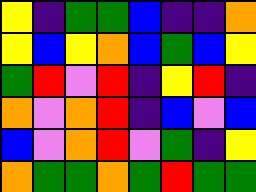[["yellow", "indigo", "green", "green", "blue", "indigo", "indigo", "orange"], ["yellow", "blue", "yellow", "orange", "blue", "green", "blue", "yellow"], ["green", "red", "violet", "red", "indigo", "yellow", "red", "indigo"], ["orange", "violet", "orange", "red", "indigo", "blue", "violet", "blue"], ["blue", "violet", "orange", "red", "violet", "green", "indigo", "yellow"], ["orange", "green", "green", "orange", "green", "red", "green", "green"]]